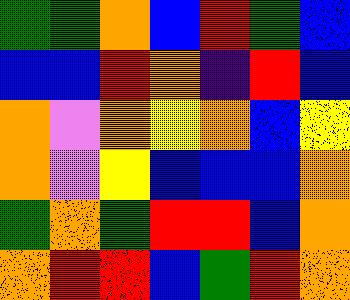[["green", "green", "orange", "blue", "red", "green", "blue"], ["blue", "blue", "red", "orange", "indigo", "red", "blue"], ["orange", "violet", "orange", "yellow", "orange", "blue", "yellow"], ["orange", "violet", "yellow", "blue", "blue", "blue", "orange"], ["green", "orange", "green", "red", "red", "blue", "orange"], ["orange", "red", "red", "blue", "green", "red", "orange"]]